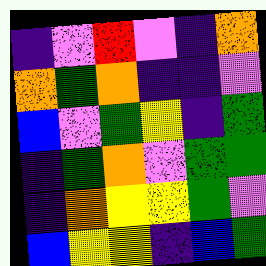[["indigo", "violet", "red", "violet", "indigo", "orange"], ["orange", "green", "orange", "indigo", "indigo", "violet"], ["blue", "violet", "green", "yellow", "indigo", "green"], ["indigo", "green", "orange", "violet", "green", "green"], ["indigo", "orange", "yellow", "yellow", "green", "violet"], ["blue", "yellow", "yellow", "indigo", "blue", "green"]]